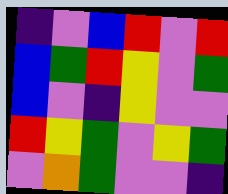[["indigo", "violet", "blue", "red", "violet", "red"], ["blue", "green", "red", "yellow", "violet", "green"], ["blue", "violet", "indigo", "yellow", "violet", "violet"], ["red", "yellow", "green", "violet", "yellow", "green"], ["violet", "orange", "green", "violet", "violet", "indigo"]]